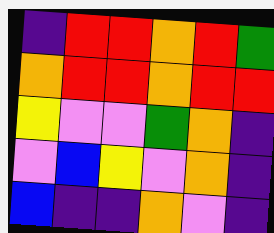[["indigo", "red", "red", "orange", "red", "green"], ["orange", "red", "red", "orange", "red", "red"], ["yellow", "violet", "violet", "green", "orange", "indigo"], ["violet", "blue", "yellow", "violet", "orange", "indigo"], ["blue", "indigo", "indigo", "orange", "violet", "indigo"]]